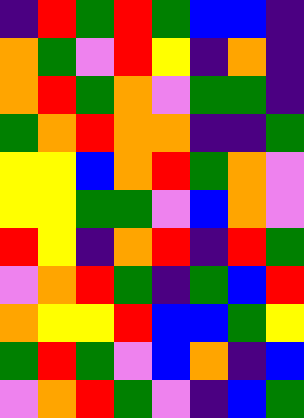[["indigo", "red", "green", "red", "green", "blue", "blue", "indigo"], ["orange", "green", "violet", "red", "yellow", "indigo", "orange", "indigo"], ["orange", "red", "green", "orange", "violet", "green", "green", "indigo"], ["green", "orange", "red", "orange", "orange", "indigo", "indigo", "green"], ["yellow", "yellow", "blue", "orange", "red", "green", "orange", "violet"], ["yellow", "yellow", "green", "green", "violet", "blue", "orange", "violet"], ["red", "yellow", "indigo", "orange", "red", "indigo", "red", "green"], ["violet", "orange", "red", "green", "indigo", "green", "blue", "red"], ["orange", "yellow", "yellow", "red", "blue", "blue", "green", "yellow"], ["green", "red", "green", "violet", "blue", "orange", "indigo", "blue"], ["violet", "orange", "red", "green", "violet", "indigo", "blue", "green"]]